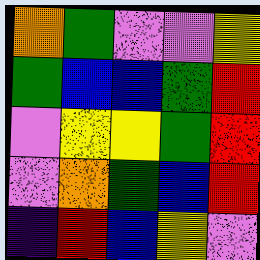[["orange", "green", "violet", "violet", "yellow"], ["green", "blue", "blue", "green", "red"], ["violet", "yellow", "yellow", "green", "red"], ["violet", "orange", "green", "blue", "red"], ["indigo", "red", "blue", "yellow", "violet"]]